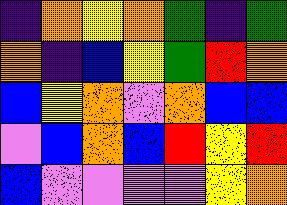[["indigo", "orange", "yellow", "orange", "green", "indigo", "green"], ["orange", "indigo", "blue", "yellow", "green", "red", "orange"], ["blue", "yellow", "orange", "violet", "orange", "blue", "blue"], ["violet", "blue", "orange", "blue", "red", "yellow", "red"], ["blue", "violet", "violet", "violet", "violet", "yellow", "orange"]]